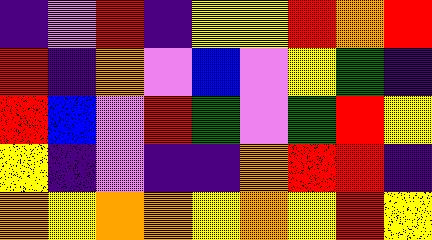[["indigo", "violet", "red", "indigo", "yellow", "yellow", "red", "orange", "red"], ["red", "indigo", "orange", "violet", "blue", "violet", "yellow", "green", "indigo"], ["red", "blue", "violet", "red", "green", "violet", "green", "red", "yellow"], ["yellow", "indigo", "violet", "indigo", "indigo", "orange", "red", "red", "indigo"], ["orange", "yellow", "orange", "orange", "yellow", "orange", "yellow", "red", "yellow"]]